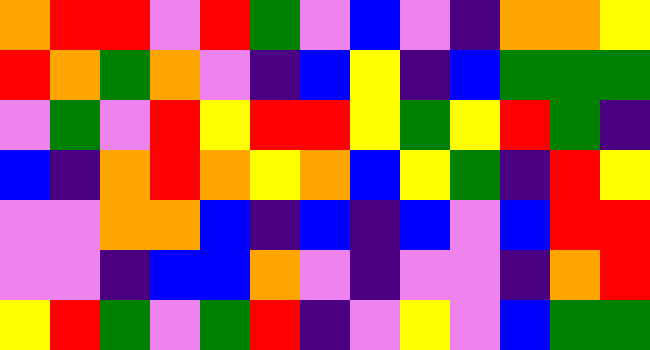[["orange", "red", "red", "violet", "red", "green", "violet", "blue", "violet", "indigo", "orange", "orange", "yellow"], ["red", "orange", "green", "orange", "violet", "indigo", "blue", "yellow", "indigo", "blue", "green", "green", "green"], ["violet", "green", "violet", "red", "yellow", "red", "red", "yellow", "green", "yellow", "red", "green", "indigo"], ["blue", "indigo", "orange", "red", "orange", "yellow", "orange", "blue", "yellow", "green", "indigo", "red", "yellow"], ["violet", "violet", "orange", "orange", "blue", "indigo", "blue", "indigo", "blue", "violet", "blue", "red", "red"], ["violet", "violet", "indigo", "blue", "blue", "orange", "violet", "indigo", "violet", "violet", "indigo", "orange", "red"], ["yellow", "red", "green", "violet", "green", "red", "indigo", "violet", "yellow", "violet", "blue", "green", "green"]]